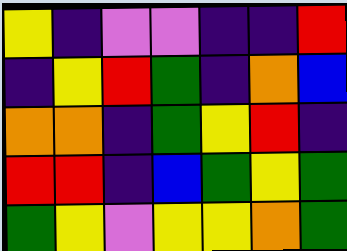[["yellow", "indigo", "violet", "violet", "indigo", "indigo", "red"], ["indigo", "yellow", "red", "green", "indigo", "orange", "blue"], ["orange", "orange", "indigo", "green", "yellow", "red", "indigo"], ["red", "red", "indigo", "blue", "green", "yellow", "green"], ["green", "yellow", "violet", "yellow", "yellow", "orange", "green"]]